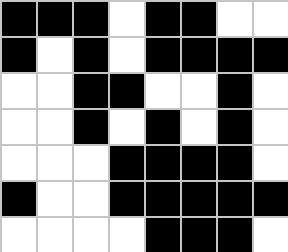[["black", "black", "black", "white", "black", "black", "white", "white"], ["black", "white", "black", "white", "black", "black", "black", "black"], ["white", "white", "black", "black", "white", "white", "black", "white"], ["white", "white", "black", "white", "black", "white", "black", "white"], ["white", "white", "white", "black", "black", "black", "black", "white"], ["black", "white", "white", "black", "black", "black", "black", "black"], ["white", "white", "white", "white", "black", "black", "black", "white"]]